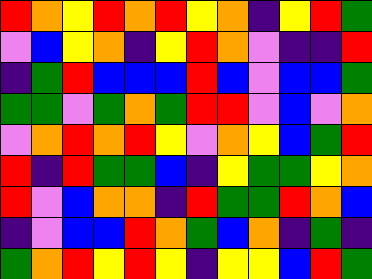[["red", "orange", "yellow", "red", "orange", "red", "yellow", "orange", "indigo", "yellow", "red", "green"], ["violet", "blue", "yellow", "orange", "indigo", "yellow", "red", "orange", "violet", "indigo", "indigo", "red"], ["indigo", "green", "red", "blue", "blue", "blue", "red", "blue", "violet", "blue", "blue", "green"], ["green", "green", "violet", "green", "orange", "green", "red", "red", "violet", "blue", "violet", "orange"], ["violet", "orange", "red", "orange", "red", "yellow", "violet", "orange", "yellow", "blue", "green", "red"], ["red", "indigo", "red", "green", "green", "blue", "indigo", "yellow", "green", "green", "yellow", "orange"], ["red", "violet", "blue", "orange", "orange", "indigo", "red", "green", "green", "red", "orange", "blue"], ["indigo", "violet", "blue", "blue", "red", "orange", "green", "blue", "orange", "indigo", "green", "indigo"], ["green", "orange", "red", "yellow", "red", "yellow", "indigo", "yellow", "yellow", "blue", "red", "green"]]